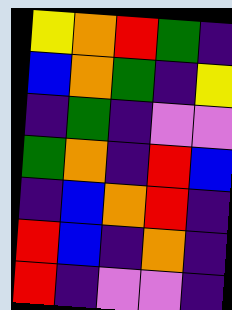[["yellow", "orange", "red", "green", "indigo"], ["blue", "orange", "green", "indigo", "yellow"], ["indigo", "green", "indigo", "violet", "violet"], ["green", "orange", "indigo", "red", "blue"], ["indigo", "blue", "orange", "red", "indigo"], ["red", "blue", "indigo", "orange", "indigo"], ["red", "indigo", "violet", "violet", "indigo"]]